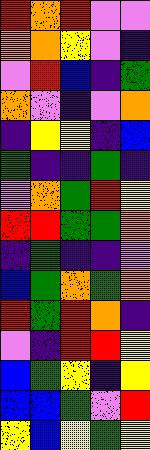[["red", "orange", "red", "violet", "violet"], ["orange", "orange", "yellow", "violet", "indigo"], ["violet", "red", "blue", "indigo", "green"], ["orange", "violet", "indigo", "violet", "orange"], ["indigo", "yellow", "yellow", "indigo", "blue"], ["green", "indigo", "indigo", "green", "indigo"], ["violet", "orange", "green", "red", "yellow"], ["red", "red", "green", "green", "orange"], ["indigo", "green", "indigo", "indigo", "violet"], ["blue", "green", "orange", "green", "orange"], ["red", "green", "red", "orange", "indigo"], ["violet", "indigo", "red", "red", "yellow"], ["blue", "green", "yellow", "indigo", "yellow"], ["blue", "blue", "green", "violet", "red"], ["yellow", "blue", "yellow", "green", "yellow"]]